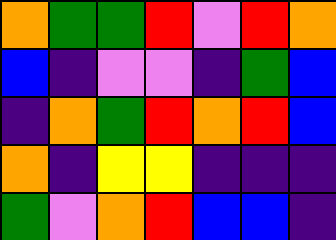[["orange", "green", "green", "red", "violet", "red", "orange"], ["blue", "indigo", "violet", "violet", "indigo", "green", "blue"], ["indigo", "orange", "green", "red", "orange", "red", "blue"], ["orange", "indigo", "yellow", "yellow", "indigo", "indigo", "indigo"], ["green", "violet", "orange", "red", "blue", "blue", "indigo"]]